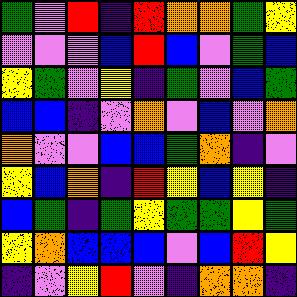[["green", "violet", "red", "indigo", "red", "orange", "orange", "green", "yellow"], ["violet", "violet", "violet", "blue", "red", "blue", "violet", "green", "blue"], ["yellow", "green", "violet", "yellow", "indigo", "green", "violet", "blue", "green"], ["blue", "blue", "indigo", "violet", "orange", "violet", "blue", "violet", "orange"], ["orange", "violet", "violet", "blue", "blue", "green", "orange", "indigo", "violet"], ["yellow", "blue", "orange", "indigo", "red", "yellow", "blue", "yellow", "indigo"], ["blue", "green", "indigo", "green", "yellow", "green", "green", "yellow", "green"], ["yellow", "orange", "blue", "blue", "blue", "violet", "blue", "red", "yellow"], ["indigo", "violet", "yellow", "red", "violet", "indigo", "orange", "orange", "indigo"]]